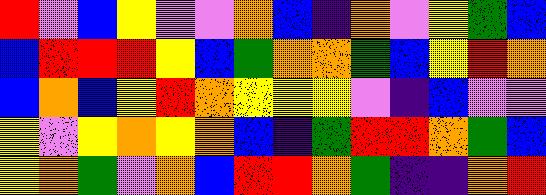[["red", "violet", "blue", "yellow", "violet", "violet", "orange", "blue", "indigo", "orange", "violet", "yellow", "green", "blue"], ["blue", "red", "red", "red", "yellow", "blue", "green", "orange", "orange", "green", "blue", "yellow", "red", "orange"], ["blue", "orange", "blue", "yellow", "red", "orange", "yellow", "yellow", "yellow", "violet", "indigo", "blue", "violet", "violet"], ["yellow", "violet", "yellow", "orange", "yellow", "orange", "blue", "indigo", "green", "red", "red", "orange", "green", "blue"], ["yellow", "orange", "green", "violet", "orange", "blue", "red", "red", "orange", "green", "indigo", "indigo", "orange", "red"]]